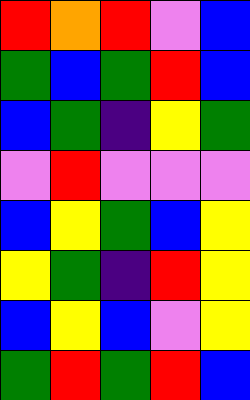[["red", "orange", "red", "violet", "blue"], ["green", "blue", "green", "red", "blue"], ["blue", "green", "indigo", "yellow", "green"], ["violet", "red", "violet", "violet", "violet"], ["blue", "yellow", "green", "blue", "yellow"], ["yellow", "green", "indigo", "red", "yellow"], ["blue", "yellow", "blue", "violet", "yellow"], ["green", "red", "green", "red", "blue"]]